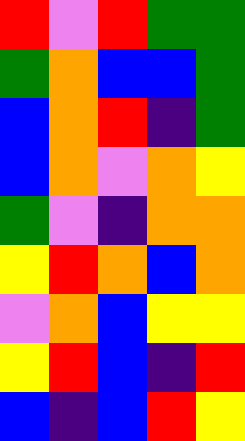[["red", "violet", "red", "green", "green"], ["green", "orange", "blue", "blue", "green"], ["blue", "orange", "red", "indigo", "green"], ["blue", "orange", "violet", "orange", "yellow"], ["green", "violet", "indigo", "orange", "orange"], ["yellow", "red", "orange", "blue", "orange"], ["violet", "orange", "blue", "yellow", "yellow"], ["yellow", "red", "blue", "indigo", "red"], ["blue", "indigo", "blue", "red", "yellow"]]